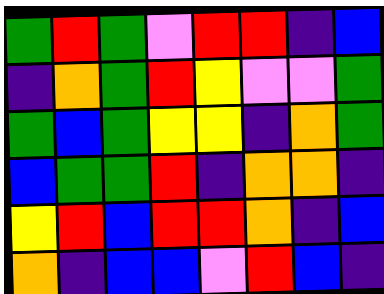[["green", "red", "green", "violet", "red", "red", "indigo", "blue"], ["indigo", "orange", "green", "red", "yellow", "violet", "violet", "green"], ["green", "blue", "green", "yellow", "yellow", "indigo", "orange", "green"], ["blue", "green", "green", "red", "indigo", "orange", "orange", "indigo"], ["yellow", "red", "blue", "red", "red", "orange", "indigo", "blue"], ["orange", "indigo", "blue", "blue", "violet", "red", "blue", "indigo"]]